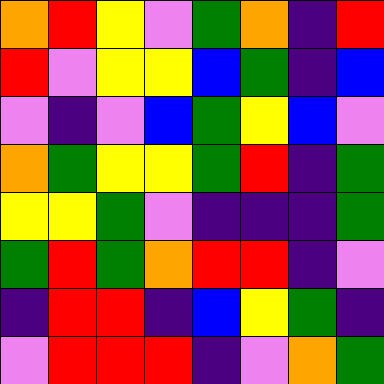[["orange", "red", "yellow", "violet", "green", "orange", "indigo", "red"], ["red", "violet", "yellow", "yellow", "blue", "green", "indigo", "blue"], ["violet", "indigo", "violet", "blue", "green", "yellow", "blue", "violet"], ["orange", "green", "yellow", "yellow", "green", "red", "indigo", "green"], ["yellow", "yellow", "green", "violet", "indigo", "indigo", "indigo", "green"], ["green", "red", "green", "orange", "red", "red", "indigo", "violet"], ["indigo", "red", "red", "indigo", "blue", "yellow", "green", "indigo"], ["violet", "red", "red", "red", "indigo", "violet", "orange", "green"]]